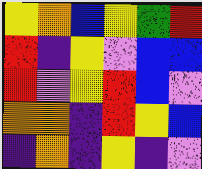[["yellow", "orange", "blue", "yellow", "green", "red"], ["red", "indigo", "yellow", "violet", "blue", "blue"], ["red", "violet", "yellow", "red", "blue", "violet"], ["orange", "orange", "indigo", "red", "yellow", "blue"], ["indigo", "orange", "indigo", "yellow", "indigo", "violet"]]